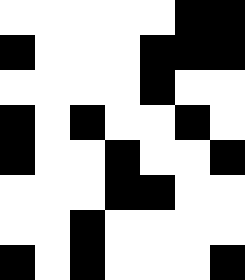[["white", "white", "white", "white", "white", "black", "black"], ["black", "white", "white", "white", "black", "black", "black"], ["white", "white", "white", "white", "black", "white", "white"], ["black", "white", "black", "white", "white", "black", "white"], ["black", "white", "white", "black", "white", "white", "black"], ["white", "white", "white", "black", "black", "white", "white"], ["white", "white", "black", "white", "white", "white", "white"], ["black", "white", "black", "white", "white", "white", "black"]]